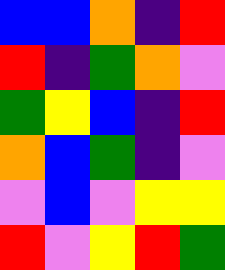[["blue", "blue", "orange", "indigo", "red"], ["red", "indigo", "green", "orange", "violet"], ["green", "yellow", "blue", "indigo", "red"], ["orange", "blue", "green", "indigo", "violet"], ["violet", "blue", "violet", "yellow", "yellow"], ["red", "violet", "yellow", "red", "green"]]